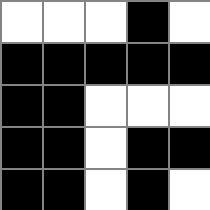[["white", "white", "white", "black", "white"], ["black", "black", "black", "black", "black"], ["black", "black", "white", "white", "white"], ["black", "black", "white", "black", "black"], ["black", "black", "white", "black", "white"]]